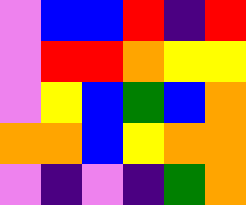[["violet", "blue", "blue", "red", "indigo", "red"], ["violet", "red", "red", "orange", "yellow", "yellow"], ["violet", "yellow", "blue", "green", "blue", "orange"], ["orange", "orange", "blue", "yellow", "orange", "orange"], ["violet", "indigo", "violet", "indigo", "green", "orange"]]